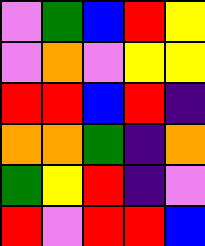[["violet", "green", "blue", "red", "yellow"], ["violet", "orange", "violet", "yellow", "yellow"], ["red", "red", "blue", "red", "indigo"], ["orange", "orange", "green", "indigo", "orange"], ["green", "yellow", "red", "indigo", "violet"], ["red", "violet", "red", "red", "blue"]]